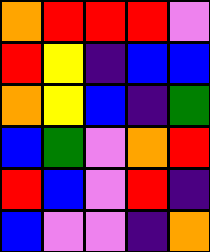[["orange", "red", "red", "red", "violet"], ["red", "yellow", "indigo", "blue", "blue"], ["orange", "yellow", "blue", "indigo", "green"], ["blue", "green", "violet", "orange", "red"], ["red", "blue", "violet", "red", "indigo"], ["blue", "violet", "violet", "indigo", "orange"]]